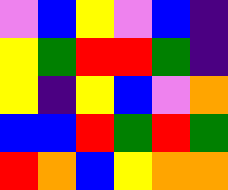[["violet", "blue", "yellow", "violet", "blue", "indigo"], ["yellow", "green", "red", "red", "green", "indigo"], ["yellow", "indigo", "yellow", "blue", "violet", "orange"], ["blue", "blue", "red", "green", "red", "green"], ["red", "orange", "blue", "yellow", "orange", "orange"]]